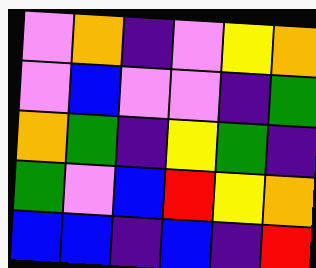[["violet", "orange", "indigo", "violet", "yellow", "orange"], ["violet", "blue", "violet", "violet", "indigo", "green"], ["orange", "green", "indigo", "yellow", "green", "indigo"], ["green", "violet", "blue", "red", "yellow", "orange"], ["blue", "blue", "indigo", "blue", "indigo", "red"]]